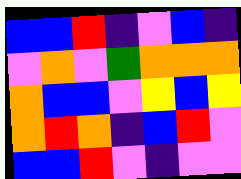[["blue", "blue", "red", "indigo", "violet", "blue", "indigo"], ["violet", "orange", "violet", "green", "orange", "orange", "orange"], ["orange", "blue", "blue", "violet", "yellow", "blue", "yellow"], ["orange", "red", "orange", "indigo", "blue", "red", "violet"], ["blue", "blue", "red", "violet", "indigo", "violet", "violet"]]